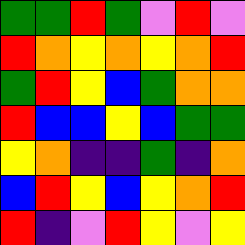[["green", "green", "red", "green", "violet", "red", "violet"], ["red", "orange", "yellow", "orange", "yellow", "orange", "red"], ["green", "red", "yellow", "blue", "green", "orange", "orange"], ["red", "blue", "blue", "yellow", "blue", "green", "green"], ["yellow", "orange", "indigo", "indigo", "green", "indigo", "orange"], ["blue", "red", "yellow", "blue", "yellow", "orange", "red"], ["red", "indigo", "violet", "red", "yellow", "violet", "yellow"]]